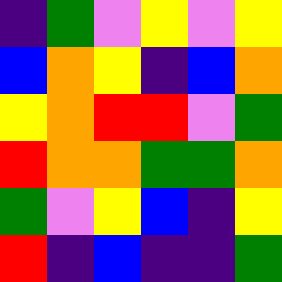[["indigo", "green", "violet", "yellow", "violet", "yellow"], ["blue", "orange", "yellow", "indigo", "blue", "orange"], ["yellow", "orange", "red", "red", "violet", "green"], ["red", "orange", "orange", "green", "green", "orange"], ["green", "violet", "yellow", "blue", "indigo", "yellow"], ["red", "indigo", "blue", "indigo", "indigo", "green"]]